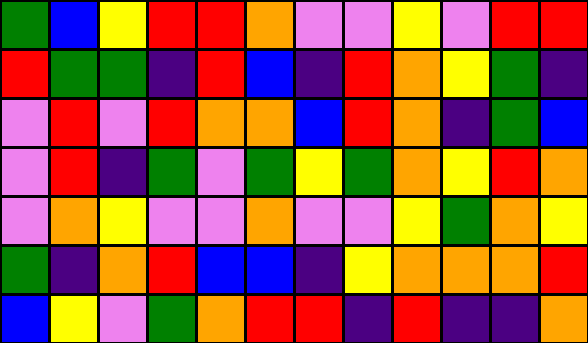[["green", "blue", "yellow", "red", "red", "orange", "violet", "violet", "yellow", "violet", "red", "red"], ["red", "green", "green", "indigo", "red", "blue", "indigo", "red", "orange", "yellow", "green", "indigo"], ["violet", "red", "violet", "red", "orange", "orange", "blue", "red", "orange", "indigo", "green", "blue"], ["violet", "red", "indigo", "green", "violet", "green", "yellow", "green", "orange", "yellow", "red", "orange"], ["violet", "orange", "yellow", "violet", "violet", "orange", "violet", "violet", "yellow", "green", "orange", "yellow"], ["green", "indigo", "orange", "red", "blue", "blue", "indigo", "yellow", "orange", "orange", "orange", "red"], ["blue", "yellow", "violet", "green", "orange", "red", "red", "indigo", "red", "indigo", "indigo", "orange"]]